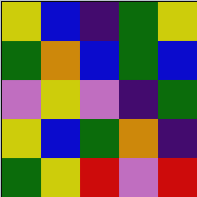[["yellow", "blue", "indigo", "green", "yellow"], ["green", "orange", "blue", "green", "blue"], ["violet", "yellow", "violet", "indigo", "green"], ["yellow", "blue", "green", "orange", "indigo"], ["green", "yellow", "red", "violet", "red"]]